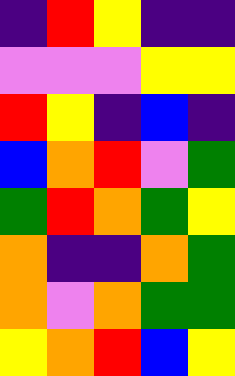[["indigo", "red", "yellow", "indigo", "indigo"], ["violet", "violet", "violet", "yellow", "yellow"], ["red", "yellow", "indigo", "blue", "indigo"], ["blue", "orange", "red", "violet", "green"], ["green", "red", "orange", "green", "yellow"], ["orange", "indigo", "indigo", "orange", "green"], ["orange", "violet", "orange", "green", "green"], ["yellow", "orange", "red", "blue", "yellow"]]